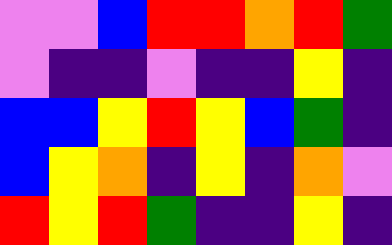[["violet", "violet", "blue", "red", "red", "orange", "red", "green"], ["violet", "indigo", "indigo", "violet", "indigo", "indigo", "yellow", "indigo"], ["blue", "blue", "yellow", "red", "yellow", "blue", "green", "indigo"], ["blue", "yellow", "orange", "indigo", "yellow", "indigo", "orange", "violet"], ["red", "yellow", "red", "green", "indigo", "indigo", "yellow", "indigo"]]